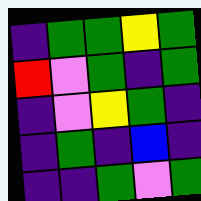[["indigo", "green", "green", "yellow", "green"], ["red", "violet", "green", "indigo", "green"], ["indigo", "violet", "yellow", "green", "indigo"], ["indigo", "green", "indigo", "blue", "indigo"], ["indigo", "indigo", "green", "violet", "green"]]